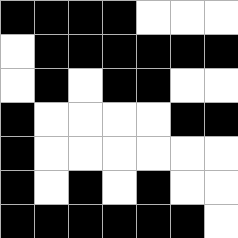[["black", "black", "black", "black", "white", "white", "white"], ["white", "black", "black", "black", "black", "black", "black"], ["white", "black", "white", "black", "black", "white", "white"], ["black", "white", "white", "white", "white", "black", "black"], ["black", "white", "white", "white", "white", "white", "white"], ["black", "white", "black", "white", "black", "white", "white"], ["black", "black", "black", "black", "black", "black", "white"]]